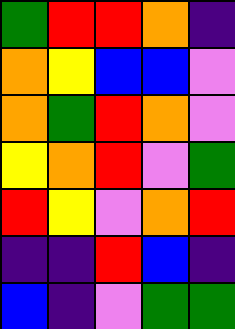[["green", "red", "red", "orange", "indigo"], ["orange", "yellow", "blue", "blue", "violet"], ["orange", "green", "red", "orange", "violet"], ["yellow", "orange", "red", "violet", "green"], ["red", "yellow", "violet", "orange", "red"], ["indigo", "indigo", "red", "blue", "indigo"], ["blue", "indigo", "violet", "green", "green"]]